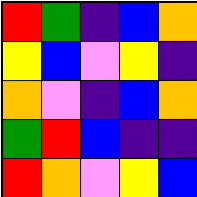[["red", "green", "indigo", "blue", "orange"], ["yellow", "blue", "violet", "yellow", "indigo"], ["orange", "violet", "indigo", "blue", "orange"], ["green", "red", "blue", "indigo", "indigo"], ["red", "orange", "violet", "yellow", "blue"]]